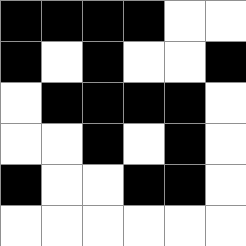[["black", "black", "black", "black", "white", "white"], ["black", "white", "black", "white", "white", "black"], ["white", "black", "black", "black", "black", "white"], ["white", "white", "black", "white", "black", "white"], ["black", "white", "white", "black", "black", "white"], ["white", "white", "white", "white", "white", "white"]]